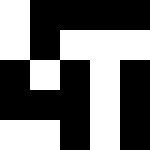[["white", "black", "black", "black", "black"], ["white", "black", "white", "white", "white"], ["black", "white", "black", "white", "black"], ["black", "black", "black", "white", "black"], ["white", "white", "black", "white", "black"]]